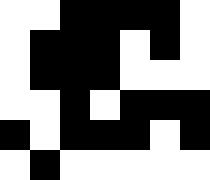[["white", "white", "black", "black", "black", "black", "white"], ["white", "black", "black", "black", "white", "black", "white"], ["white", "black", "black", "black", "white", "white", "white"], ["white", "white", "black", "white", "black", "black", "black"], ["black", "white", "black", "black", "black", "white", "black"], ["white", "black", "white", "white", "white", "white", "white"]]